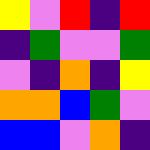[["yellow", "violet", "red", "indigo", "red"], ["indigo", "green", "violet", "violet", "green"], ["violet", "indigo", "orange", "indigo", "yellow"], ["orange", "orange", "blue", "green", "violet"], ["blue", "blue", "violet", "orange", "indigo"]]